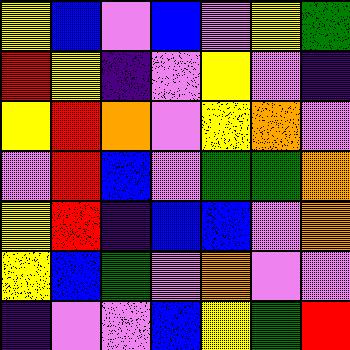[["yellow", "blue", "violet", "blue", "violet", "yellow", "green"], ["red", "yellow", "indigo", "violet", "yellow", "violet", "indigo"], ["yellow", "red", "orange", "violet", "yellow", "orange", "violet"], ["violet", "red", "blue", "violet", "green", "green", "orange"], ["yellow", "red", "indigo", "blue", "blue", "violet", "orange"], ["yellow", "blue", "green", "violet", "orange", "violet", "violet"], ["indigo", "violet", "violet", "blue", "yellow", "green", "red"]]